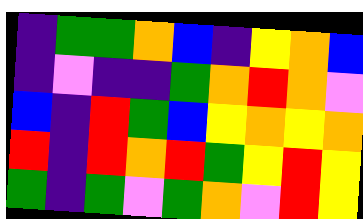[["indigo", "green", "green", "orange", "blue", "indigo", "yellow", "orange", "blue"], ["indigo", "violet", "indigo", "indigo", "green", "orange", "red", "orange", "violet"], ["blue", "indigo", "red", "green", "blue", "yellow", "orange", "yellow", "orange"], ["red", "indigo", "red", "orange", "red", "green", "yellow", "red", "yellow"], ["green", "indigo", "green", "violet", "green", "orange", "violet", "red", "yellow"]]